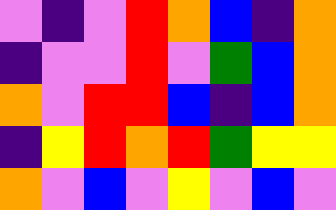[["violet", "indigo", "violet", "red", "orange", "blue", "indigo", "orange"], ["indigo", "violet", "violet", "red", "violet", "green", "blue", "orange"], ["orange", "violet", "red", "red", "blue", "indigo", "blue", "orange"], ["indigo", "yellow", "red", "orange", "red", "green", "yellow", "yellow"], ["orange", "violet", "blue", "violet", "yellow", "violet", "blue", "violet"]]